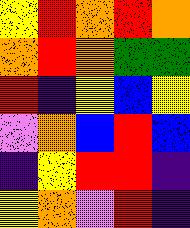[["yellow", "red", "orange", "red", "orange"], ["orange", "red", "orange", "green", "green"], ["red", "indigo", "yellow", "blue", "yellow"], ["violet", "orange", "blue", "red", "blue"], ["indigo", "yellow", "red", "red", "indigo"], ["yellow", "orange", "violet", "red", "indigo"]]